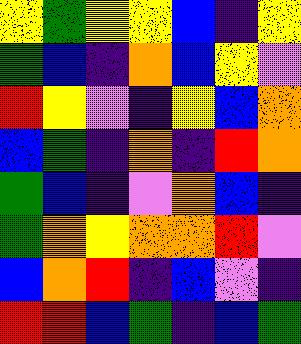[["yellow", "green", "yellow", "yellow", "blue", "indigo", "yellow"], ["green", "blue", "indigo", "orange", "blue", "yellow", "violet"], ["red", "yellow", "violet", "indigo", "yellow", "blue", "orange"], ["blue", "green", "indigo", "orange", "indigo", "red", "orange"], ["green", "blue", "indigo", "violet", "orange", "blue", "indigo"], ["green", "orange", "yellow", "orange", "orange", "red", "violet"], ["blue", "orange", "red", "indigo", "blue", "violet", "indigo"], ["red", "red", "blue", "green", "indigo", "blue", "green"]]